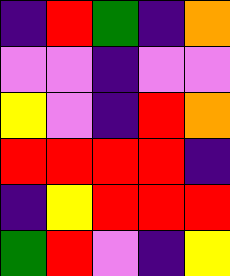[["indigo", "red", "green", "indigo", "orange"], ["violet", "violet", "indigo", "violet", "violet"], ["yellow", "violet", "indigo", "red", "orange"], ["red", "red", "red", "red", "indigo"], ["indigo", "yellow", "red", "red", "red"], ["green", "red", "violet", "indigo", "yellow"]]